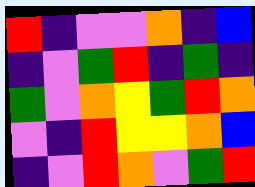[["red", "indigo", "violet", "violet", "orange", "indigo", "blue"], ["indigo", "violet", "green", "red", "indigo", "green", "indigo"], ["green", "violet", "orange", "yellow", "green", "red", "orange"], ["violet", "indigo", "red", "yellow", "yellow", "orange", "blue"], ["indigo", "violet", "red", "orange", "violet", "green", "red"]]